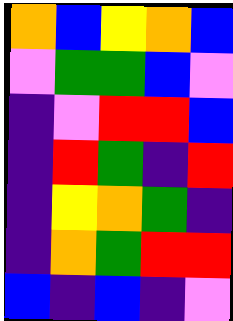[["orange", "blue", "yellow", "orange", "blue"], ["violet", "green", "green", "blue", "violet"], ["indigo", "violet", "red", "red", "blue"], ["indigo", "red", "green", "indigo", "red"], ["indigo", "yellow", "orange", "green", "indigo"], ["indigo", "orange", "green", "red", "red"], ["blue", "indigo", "blue", "indigo", "violet"]]